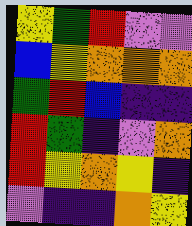[["yellow", "green", "red", "violet", "violet"], ["blue", "yellow", "orange", "orange", "orange"], ["green", "red", "blue", "indigo", "indigo"], ["red", "green", "indigo", "violet", "orange"], ["red", "yellow", "orange", "yellow", "indigo"], ["violet", "indigo", "indigo", "orange", "yellow"]]